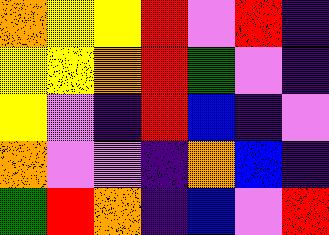[["orange", "yellow", "yellow", "red", "violet", "red", "indigo"], ["yellow", "yellow", "orange", "red", "green", "violet", "indigo"], ["yellow", "violet", "indigo", "red", "blue", "indigo", "violet"], ["orange", "violet", "violet", "indigo", "orange", "blue", "indigo"], ["green", "red", "orange", "indigo", "blue", "violet", "red"]]